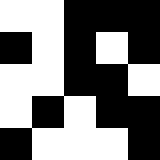[["white", "white", "black", "black", "black"], ["black", "white", "black", "white", "black"], ["white", "white", "black", "black", "white"], ["white", "black", "white", "black", "black"], ["black", "white", "white", "white", "black"]]